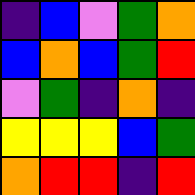[["indigo", "blue", "violet", "green", "orange"], ["blue", "orange", "blue", "green", "red"], ["violet", "green", "indigo", "orange", "indigo"], ["yellow", "yellow", "yellow", "blue", "green"], ["orange", "red", "red", "indigo", "red"]]